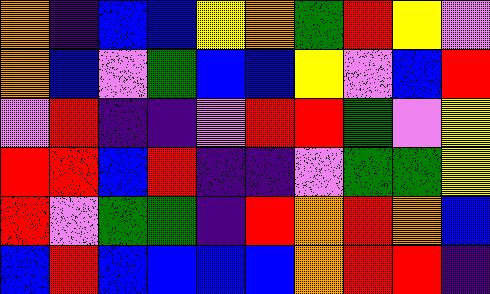[["orange", "indigo", "blue", "blue", "yellow", "orange", "green", "red", "yellow", "violet"], ["orange", "blue", "violet", "green", "blue", "blue", "yellow", "violet", "blue", "red"], ["violet", "red", "indigo", "indigo", "violet", "red", "red", "green", "violet", "yellow"], ["red", "red", "blue", "red", "indigo", "indigo", "violet", "green", "green", "yellow"], ["red", "violet", "green", "green", "indigo", "red", "orange", "red", "orange", "blue"], ["blue", "red", "blue", "blue", "blue", "blue", "orange", "red", "red", "indigo"]]